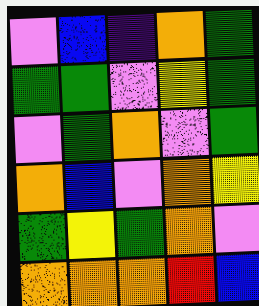[["violet", "blue", "indigo", "orange", "green"], ["green", "green", "violet", "yellow", "green"], ["violet", "green", "orange", "violet", "green"], ["orange", "blue", "violet", "orange", "yellow"], ["green", "yellow", "green", "orange", "violet"], ["orange", "orange", "orange", "red", "blue"]]